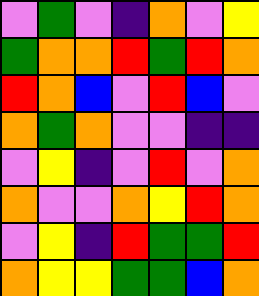[["violet", "green", "violet", "indigo", "orange", "violet", "yellow"], ["green", "orange", "orange", "red", "green", "red", "orange"], ["red", "orange", "blue", "violet", "red", "blue", "violet"], ["orange", "green", "orange", "violet", "violet", "indigo", "indigo"], ["violet", "yellow", "indigo", "violet", "red", "violet", "orange"], ["orange", "violet", "violet", "orange", "yellow", "red", "orange"], ["violet", "yellow", "indigo", "red", "green", "green", "red"], ["orange", "yellow", "yellow", "green", "green", "blue", "orange"]]